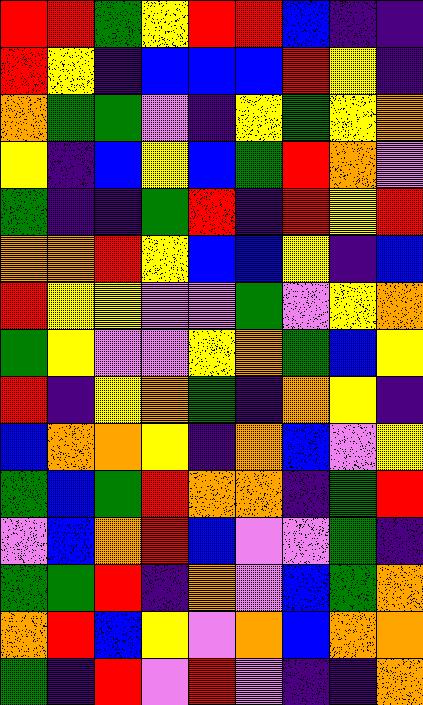[["red", "red", "green", "yellow", "red", "red", "blue", "indigo", "indigo"], ["red", "yellow", "indigo", "blue", "blue", "blue", "red", "yellow", "indigo"], ["orange", "green", "green", "violet", "indigo", "yellow", "green", "yellow", "orange"], ["yellow", "indigo", "blue", "yellow", "blue", "green", "red", "orange", "violet"], ["green", "indigo", "indigo", "green", "red", "indigo", "red", "yellow", "red"], ["orange", "orange", "red", "yellow", "blue", "blue", "yellow", "indigo", "blue"], ["red", "yellow", "yellow", "violet", "violet", "green", "violet", "yellow", "orange"], ["green", "yellow", "violet", "violet", "yellow", "orange", "green", "blue", "yellow"], ["red", "indigo", "yellow", "orange", "green", "indigo", "orange", "yellow", "indigo"], ["blue", "orange", "orange", "yellow", "indigo", "orange", "blue", "violet", "yellow"], ["green", "blue", "green", "red", "orange", "orange", "indigo", "green", "red"], ["violet", "blue", "orange", "red", "blue", "violet", "violet", "green", "indigo"], ["green", "green", "red", "indigo", "orange", "violet", "blue", "green", "orange"], ["orange", "red", "blue", "yellow", "violet", "orange", "blue", "orange", "orange"], ["green", "indigo", "red", "violet", "red", "violet", "indigo", "indigo", "orange"]]